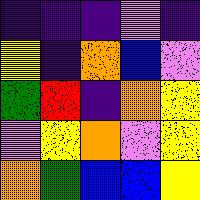[["indigo", "indigo", "indigo", "violet", "indigo"], ["yellow", "indigo", "orange", "blue", "violet"], ["green", "red", "indigo", "orange", "yellow"], ["violet", "yellow", "orange", "violet", "yellow"], ["orange", "green", "blue", "blue", "yellow"]]